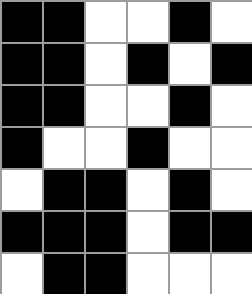[["black", "black", "white", "white", "black", "white"], ["black", "black", "white", "black", "white", "black"], ["black", "black", "white", "white", "black", "white"], ["black", "white", "white", "black", "white", "white"], ["white", "black", "black", "white", "black", "white"], ["black", "black", "black", "white", "black", "black"], ["white", "black", "black", "white", "white", "white"]]